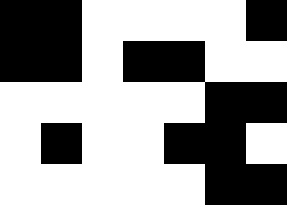[["black", "black", "white", "white", "white", "white", "black"], ["black", "black", "white", "black", "black", "white", "white"], ["white", "white", "white", "white", "white", "black", "black"], ["white", "black", "white", "white", "black", "black", "white"], ["white", "white", "white", "white", "white", "black", "black"]]